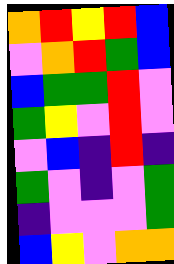[["orange", "red", "yellow", "red", "blue"], ["violet", "orange", "red", "green", "blue"], ["blue", "green", "green", "red", "violet"], ["green", "yellow", "violet", "red", "violet"], ["violet", "blue", "indigo", "red", "indigo"], ["green", "violet", "indigo", "violet", "green"], ["indigo", "violet", "violet", "violet", "green"], ["blue", "yellow", "violet", "orange", "orange"]]